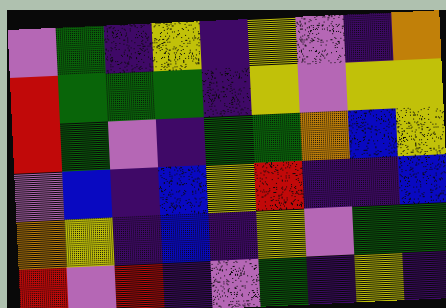[["violet", "green", "indigo", "yellow", "indigo", "yellow", "violet", "indigo", "orange"], ["red", "green", "green", "green", "indigo", "yellow", "violet", "yellow", "yellow"], ["red", "green", "violet", "indigo", "green", "green", "orange", "blue", "yellow"], ["violet", "blue", "indigo", "blue", "yellow", "red", "indigo", "indigo", "blue"], ["orange", "yellow", "indigo", "blue", "indigo", "yellow", "violet", "green", "green"], ["red", "violet", "red", "indigo", "violet", "green", "indigo", "yellow", "indigo"]]